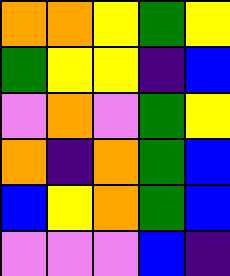[["orange", "orange", "yellow", "green", "yellow"], ["green", "yellow", "yellow", "indigo", "blue"], ["violet", "orange", "violet", "green", "yellow"], ["orange", "indigo", "orange", "green", "blue"], ["blue", "yellow", "orange", "green", "blue"], ["violet", "violet", "violet", "blue", "indigo"]]